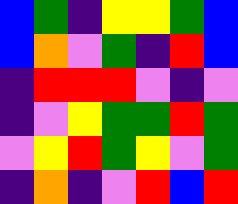[["blue", "green", "indigo", "yellow", "yellow", "green", "blue"], ["blue", "orange", "violet", "green", "indigo", "red", "blue"], ["indigo", "red", "red", "red", "violet", "indigo", "violet"], ["indigo", "violet", "yellow", "green", "green", "red", "green"], ["violet", "yellow", "red", "green", "yellow", "violet", "green"], ["indigo", "orange", "indigo", "violet", "red", "blue", "red"]]